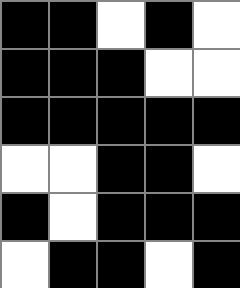[["black", "black", "white", "black", "white"], ["black", "black", "black", "white", "white"], ["black", "black", "black", "black", "black"], ["white", "white", "black", "black", "white"], ["black", "white", "black", "black", "black"], ["white", "black", "black", "white", "black"]]